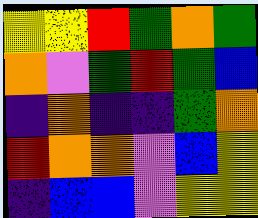[["yellow", "yellow", "red", "green", "orange", "green"], ["orange", "violet", "green", "red", "green", "blue"], ["indigo", "orange", "indigo", "indigo", "green", "orange"], ["red", "orange", "orange", "violet", "blue", "yellow"], ["indigo", "blue", "blue", "violet", "yellow", "yellow"]]